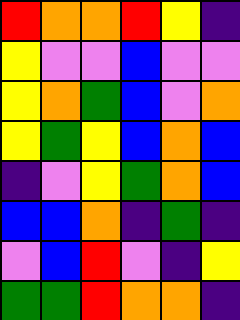[["red", "orange", "orange", "red", "yellow", "indigo"], ["yellow", "violet", "violet", "blue", "violet", "violet"], ["yellow", "orange", "green", "blue", "violet", "orange"], ["yellow", "green", "yellow", "blue", "orange", "blue"], ["indigo", "violet", "yellow", "green", "orange", "blue"], ["blue", "blue", "orange", "indigo", "green", "indigo"], ["violet", "blue", "red", "violet", "indigo", "yellow"], ["green", "green", "red", "orange", "orange", "indigo"]]